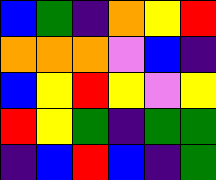[["blue", "green", "indigo", "orange", "yellow", "red"], ["orange", "orange", "orange", "violet", "blue", "indigo"], ["blue", "yellow", "red", "yellow", "violet", "yellow"], ["red", "yellow", "green", "indigo", "green", "green"], ["indigo", "blue", "red", "blue", "indigo", "green"]]